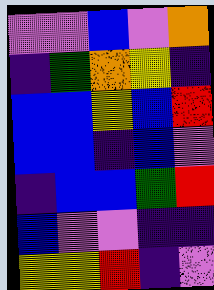[["violet", "violet", "blue", "violet", "orange"], ["indigo", "green", "orange", "yellow", "indigo"], ["blue", "blue", "yellow", "blue", "red"], ["blue", "blue", "indigo", "blue", "violet"], ["indigo", "blue", "blue", "green", "red"], ["blue", "violet", "violet", "indigo", "indigo"], ["yellow", "yellow", "red", "indigo", "violet"]]